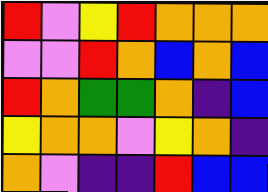[["red", "violet", "yellow", "red", "orange", "orange", "orange"], ["violet", "violet", "red", "orange", "blue", "orange", "blue"], ["red", "orange", "green", "green", "orange", "indigo", "blue"], ["yellow", "orange", "orange", "violet", "yellow", "orange", "indigo"], ["orange", "violet", "indigo", "indigo", "red", "blue", "blue"]]